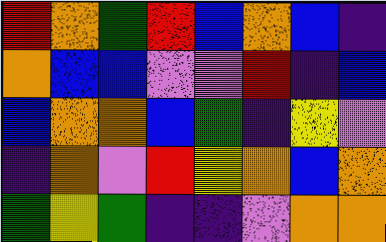[["red", "orange", "green", "red", "blue", "orange", "blue", "indigo"], ["orange", "blue", "blue", "violet", "violet", "red", "indigo", "blue"], ["blue", "orange", "orange", "blue", "green", "indigo", "yellow", "violet"], ["indigo", "orange", "violet", "red", "yellow", "orange", "blue", "orange"], ["green", "yellow", "green", "indigo", "indigo", "violet", "orange", "orange"]]